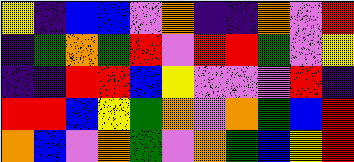[["yellow", "indigo", "blue", "blue", "violet", "orange", "indigo", "indigo", "orange", "violet", "red"], ["indigo", "green", "orange", "green", "red", "violet", "red", "red", "green", "violet", "yellow"], ["indigo", "indigo", "red", "red", "blue", "yellow", "violet", "violet", "violet", "red", "indigo"], ["red", "red", "blue", "yellow", "green", "orange", "violet", "orange", "green", "blue", "red"], ["orange", "blue", "violet", "orange", "green", "violet", "orange", "green", "blue", "yellow", "red"]]